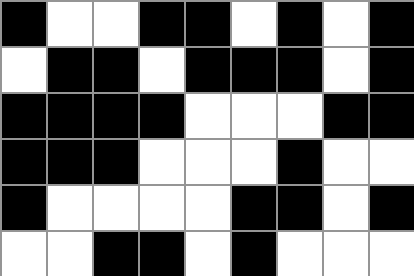[["black", "white", "white", "black", "black", "white", "black", "white", "black"], ["white", "black", "black", "white", "black", "black", "black", "white", "black"], ["black", "black", "black", "black", "white", "white", "white", "black", "black"], ["black", "black", "black", "white", "white", "white", "black", "white", "white"], ["black", "white", "white", "white", "white", "black", "black", "white", "black"], ["white", "white", "black", "black", "white", "black", "white", "white", "white"]]